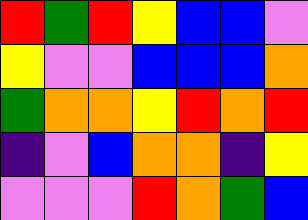[["red", "green", "red", "yellow", "blue", "blue", "violet"], ["yellow", "violet", "violet", "blue", "blue", "blue", "orange"], ["green", "orange", "orange", "yellow", "red", "orange", "red"], ["indigo", "violet", "blue", "orange", "orange", "indigo", "yellow"], ["violet", "violet", "violet", "red", "orange", "green", "blue"]]